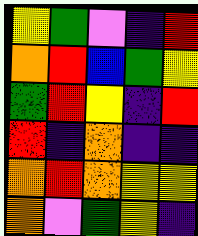[["yellow", "green", "violet", "indigo", "red"], ["orange", "red", "blue", "green", "yellow"], ["green", "red", "yellow", "indigo", "red"], ["red", "indigo", "orange", "indigo", "indigo"], ["orange", "red", "orange", "yellow", "yellow"], ["orange", "violet", "green", "yellow", "indigo"]]